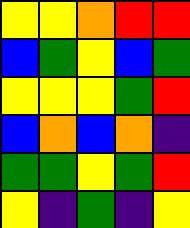[["yellow", "yellow", "orange", "red", "red"], ["blue", "green", "yellow", "blue", "green"], ["yellow", "yellow", "yellow", "green", "red"], ["blue", "orange", "blue", "orange", "indigo"], ["green", "green", "yellow", "green", "red"], ["yellow", "indigo", "green", "indigo", "yellow"]]